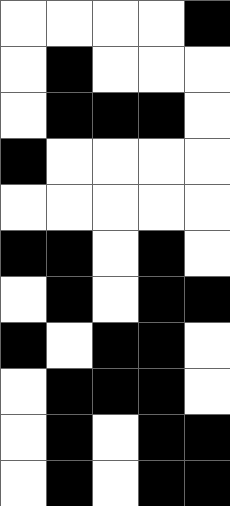[["white", "white", "white", "white", "black"], ["white", "black", "white", "white", "white"], ["white", "black", "black", "black", "white"], ["black", "white", "white", "white", "white"], ["white", "white", "white", "white", "white"], ["black", "black", "white", "black", "white"], ["white", "black", "white", "black", "black"], ["black", "white", "black", "black", "white"], ["white", "black", "black", "black", "white"], ["white", "black", "white", "black", "black"], ["white", "black", "white", "black", "black"]]